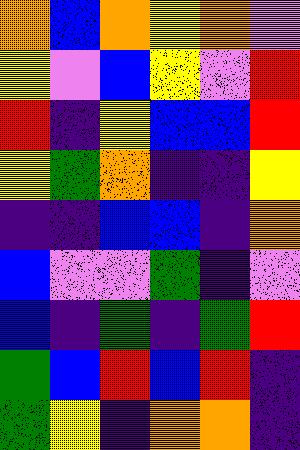[["orange", "blue", "orange", "yellow", "orange", "violet"], ["yellow", "violet", "blue", "yellow", "violet", "red"], ["red", "indigo", "yellow", "blue", "blue", "red"], ["yellow", "green", "orange", "indigo", "indigo", "yellow"], ["indigo", "indigo", "blue", "blue", "indigo", "orange"], ["blue", "violet", "violet", "green", "indigo", "violet"], ["blue", "indigo", "green", "indigo", "green", "red"], ["green", "blue", "red", "blue", "red", "indigo"], ["green", "yellow", "indigo", "orange", "orange", "indigo"]]